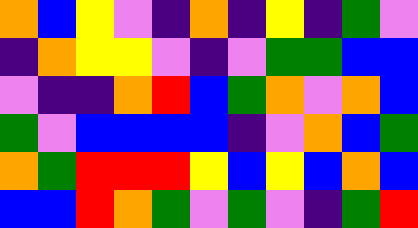[["orange", "blue", "yellow", "violet", "indigo", "orange", "indigo", "yellow", "indigo", "green", "violet"], ["indigo", "orange", "yellow", "yellow", "violet", "indigo", "violet", "green", "green", "blue", "blue"], ["violet", "indigo", "indigo", "orange", "red", "blue", "green", "orange", "violet", "orange", "blue"], ["green", "violet", "blue", "blue", "blue", "blue", "indigo", "violet", "orange", "blue", "green"], ["orange", "green", "red", "red", "red", "yellow", "blue", "yellow", "blue", "orange", "blue"], ["blue", "blue", "red", "orange", "green", "violet", "green", "violet", "indigo", "green", "red"]]